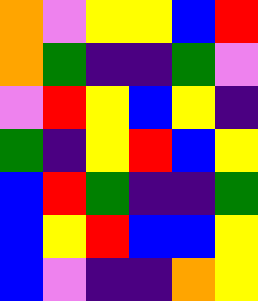[["orange", "violet", "yellow", "yellow", "blue", "red"], ["orange", "green", "indigo", "indigo", "green", "violet"], ["violet", "red", "yellow", "blue", "yellow", "indigo"], ["green", "indigo", "yellow", "red", "blue", "yellow"], ["blue", "red", "green", "indigo", "indigo", "green"], ["blue", "yellow", "red", "blue", "blue", "yellow"], ["blue", "violet", "indigo", "indigo", "orange", "yellow"]]